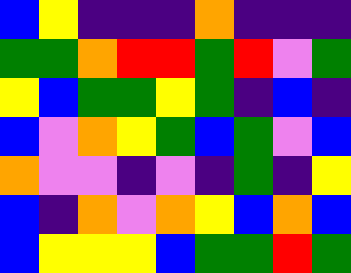[["blue", "yellow", "indigo", "indigo", "indigo", "orange", "indigo", "indigo", "indigo"], ["green", "green", "orange", "red", "red", "green", "red", "violet", "green"], ["yellow", "blue", "green", "green", "yellow", "green", "indigo", "blue", "indigo"], ["blue", "violet", "orange", "yellow", "green", "blue", "green", "violet", "blue"], ["orange", "violet", "violet", "indigo", "violet", "indigo", "green", "indigo", "yellow"], ["blue", "indigo", "orange", "violet", "orange", "yellow", "blue", "orange", "blue"], ["blue", "yellow", "yellow", "yellow", "blue", "green", "green", "red", "green"]]